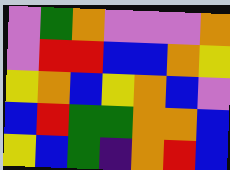[["violet", "green", "orange", "violet", "violet", "violet", "orange"], ["violet", "red", "red", "blue", "blue", "orange", "yellow"], ["yellow", "orange", "blue", "yellow", "orange", "blue", "violet"], ["blue", "red", "green", "green", "orange", "orange", "blue"], ["yellow", "blue", "green", "indigo", "orange", "red", "blue"]]